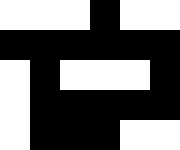[["white", "white", "white", "black", "white", "white"], ["black", "black", "black", "black", "black", "black"], ["white", "black", "white", "white", "white", "black"], ["white", "black", "black", "black", "black", "black"], ["white", "black", "black", "black", "white", "white"]]